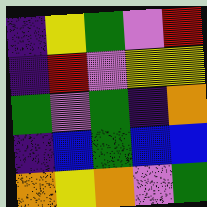[["indigo", "yellow", "green", "violet", "red"], ["indigo", "red", "violet", "yellow", "yellow"], ["green", "violet", "green", "indigo", "orange"], ["indigo", "blue", "green", "blue", "blue"], ["orange", "yellow", "orange", "violet", "green"]]